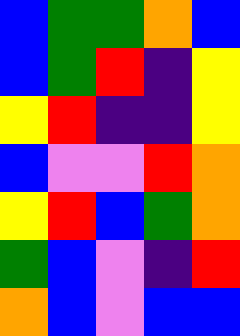[["blue", "green", "green", "orange", "blue"], ["blue", "green", "red", "indigo", "yellow"], ["yellow", "red", "indigo", "indigo", "yellow"], ["blue", "violet", "violet", "red", "orange"], ["yellow", "red", "blue", "green", "orange"], ["green", "blue", "violet", "indigo", "red"], ["orange", "blue", "violet", "blue", "blue"]]